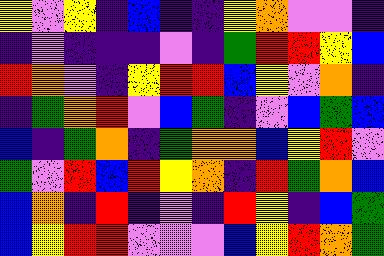[["yellow", "violet", "yellow", "indigo", "blue", "indigo", "indigo", "yellow", "orange", "violet", "violet", "indigo"], ["indigo", "violet", "indigo", "indigo", "indigo", "violet", "indigo", "green", "red", "red", "yellow", "blue"], ["red", "orange", "violet", "indigo", "yellow", "red", "red", "blue", "yellow", "violet", "orange", "indigo"], ["indigo", "green", "orange", "red", "violet", "blue", "green", "indigo", "violet", "blue", "green", "blue"], ["blue", "indigo", "green", "orange", "indigo", "green", "orange", "orange", "blue", "yellow", "red", "violet"], ["green", "violet", "red", "blue", "red", "yellow", "orange", "indigo", "red", "green", "orange", "blue"], ["blue", "orange", "indigo", "red", "indigo", "violet", "indigo", "red", "yellow", "indigo", "blue", "green"], ["blue", "yellow", "red", "red", "violet", "violet", "violet", "blue", "yellow", "red", "orange", "green"]]